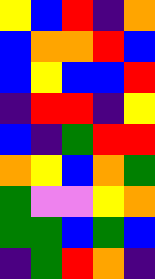[["yellow", "blue", "red", "indigo", "orange"], ["blue", "orange", "orange", "red", "blue"], ["blue", "yellow", "blue", "blue", "red"], ["indigo", "red", "red", "indigo", "yellow"], ["blue", "indigo", "green", "red", "red"], ["orange", "yellow", "blue", "orange", "green"], ["green", "violet", "violet", "yellow", "orange"], ["green", "green", "blue", "green", "blue"], ["indigo", "green", "red", "orange", "indigo"]]